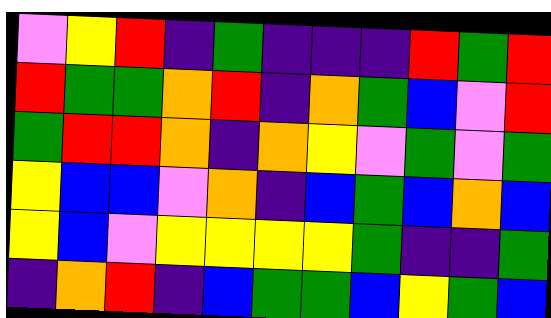[["violet", "yellow", "red", "indigo", "green", "indigo", "indigo", "indigo", "red", "green", "red"], ["red", "green", "green", "orange", "red", "indigo", "orange", "green", "blue", "violet", "red"], ["green", "red", "red", "orange", "indigo", "orange", "yellow", "violet", "green", "violet", "green"], ["yellow", "blue", "blue", "violet", "orange", "indigo", "blue", "green", "blue", "orange", "blue"], ["yellow", "blue", "violet", "yellow", "yellow", "yellow", "yellow", "green", "indigo", "indigo", "green"], ["indigo", "orange", "red", "indigo", "blue", "green", "green", "blue", "yellow", "green", "blue"]]